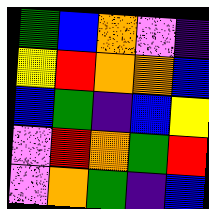[["green", "blue", "orange", "violet", "indigo"], ["yellow", "red", "orange", "orange", "blue"], ["blue", "green", "indigo", "blue", "yellow"], ["violet", "red", "orange", "green", "red"], ["violet", "orange", "green", "indigo", "blue"]]